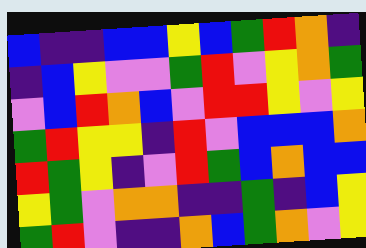[["blue", "indigo", "indigo", "blue", "blue", "yellow", "blue", "green", "red", "orange", "indigo"], ["indigo", "blue", "yellow", "violet", "violet", "green", "red", "violet", "yellow", "orange", "green"], ["violet", "blue", "red", "orange", "blue", "violet", "red", "red", "yellow", "violet", "yellow"], ["green", "red", "yellow", "yellow", "indigo", "red", "violet", "blue", "blue", "blue", "orange"], ["red", "green", "yellow", "indigo", "violet", "red", "green", "blue", "orange", "blue", "blue"], ["yellow", "green", "violet", "orange", "orange", "indigo", "indigo", "green", "indigo", "blue", "yellow"], ["green", "red", "violet", "indigo", "indigo", "orange", "blue", "green", "orange", "violet", "yellow"]]